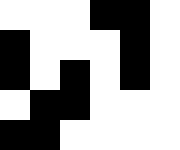[["white", "white", "white", "black", "black", "white"], ["black", "white", "white", "white", "black", "white"], ["black", "white", "black", "white", "black", "white"], ["white", "black", "black", "white", "white", "white"], ["black", "black", "white", "white", "white", "white"]]